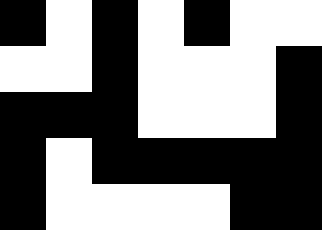[["black", "white", "black", "white", "black", "white", "white"], ["white", "white", "black", "white", "white", "white", "black"], ["black", "black", "black", "white", "white", "white", "black"], ["black", "white", "black", "black", "black", "black", "black"], ["black", "white", "white", "white", "white", "black", "black"]]